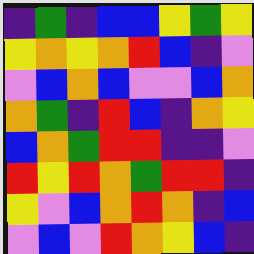[["indigo", "green", "indigo", "blue", "blue", "yellow", "green", "yellow"], ["yellow", "orange", "yellow", "orange", "red", "blue", "indigo", "violet"], ["violet", "blue", "orange", "blue", "violet", "violet", "blue", "orange"], ["orange", "green", "indigo", "red", "blue", "indigo", "orange", "yellow"], ["blue", "orange", "green", "red", "red", "indigo", "indigo", "violet"], ["red", "yellow", "red", "orange", "green", "red", "red", "indigo"], ["yellow", "violet", "blue", "orange", "red", "orange", "indigo", "blue"], ["violet", "blue", "violet", "red", "orange", "yellow", "blue", "indigo"]]